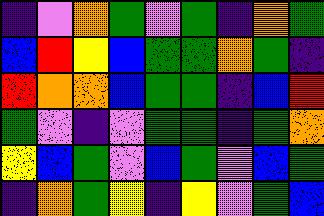[["indigo", "violet", "orange", "green", "violet", "green", "indigo", "orange", "green"], ["blue", "red", "yellow", "blue", "green", "green", "orange", "green", "indigo"], ["red", "orange", "orange", "blue", "green", "green", "indigo", "blue", "red"], ["green", "violet", "indigo", "violet", "green", "green", "indigo", "green", "orange"], ["yellow", "blue", "green", "violet", "blue", "green", "violet", "blue", "green"], ["indigo", "orange", "green", "yellow", "indigo", "yellow", "violet", "green", "blue"]]